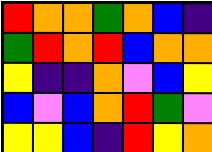[["red", "orange", "orange", "green", "orange", "blue", "indigo"], ["green", "red", "orange", "red", "blue", "orange", "orange"], ["yellow", "indigo", "indigo", "orange", "violet", "blue", "yellow"], ["blue", "violet", "blue", "orange", "red", "green", "violet"], ["yellow", "yellow", "blue", "indigo", "red", "yellow", "orange"]]